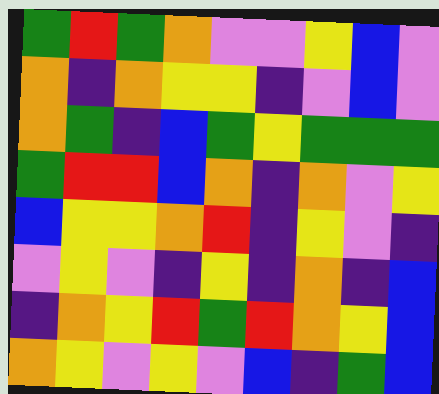[["green", "red", "green", "orange", "violet", "violet", "yellow", "blue", "violet"], ["orange", "indigo", "orange", "yellow", "yellow", "indigo", "violet", "blue", "violet"], ["orange", "green", "indigo", "blue", "green", "yellow", "green", "green", "green"], ["green", "red", "red", "blue", "orange", "indigo", "orange", "violet", "yellow"], ["blue", "yellow", "yellow", "orange", "red", "indigo", "yellow", "violet", "indigo"], ["violet", "yellow", "violet", "indigo", "yellow", "indigo", "orange", "indigo", "blue"], ["indigo", "orange", "yellow", "red", "green", "red", "orange", "yellow", "blue"], ["orange", "yellow", "violet", "yellow", "violet", "blue", "indigo", "green", "blue"]]